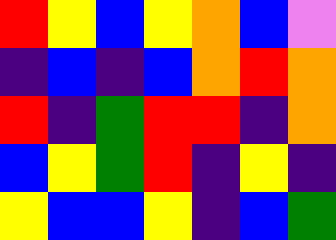[["red", "yellow", "blue", "yellow", "orange", "blue", "violet"], ["indigo", "blue", "indigo", "blue", "orange", "red", "orange"], ["red", "indigo", "green", "red", "red", "indigo", "orange"], ["blue", "yellow", "green", "red", "indigo", "yellow", "indigo"], ["yellow", "blue", "blue", "yellow", "indigo", "blue", "green"]]